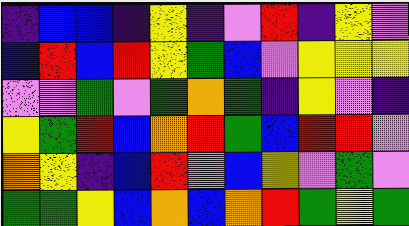[["indigo", "blue", "blue", "indigo", "yellow", "indigo", "violet", "red", "indigo", "yellow", "violet"], ["blue", "red", "blue", "red", "yellow", "green", "blue", "violet", "yellow", "yellow", "yellow"], ["violet", "violet", "green", "violet", "green", "orange", "green", "indigo", "yellow", "violet", "indigo"], ["yellow", "green", "red", "blue", "orange", "red", "green", "blue", "red", "red", "violet"], ["orange", "yellow", "indigo", "blue", "red", "violet", "blue", "yellow", "violet", "green", "violet"], ["green", "green", "yellow", "blue", "orange", "blue", "orange", "red", "green", "yellow", "green"]]